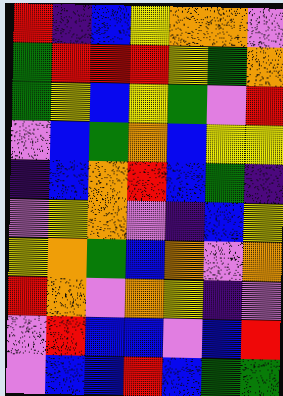[["red", "indigo", "blue", "yellow", "orange", "orange", "violet"], ["green", "red", "red", "red", "yellow", "green", "orange"], ["green", "yellow", "blue", "yellow", "green", "violet", "red"], ["violet", "blue", "green", "orange", "blue", "yellow", "yellow"], ["indigo", "blue", "orange", "red", "blue", "green", "indigo"], ["violet", "yellow", "orange", "violet", "indigo", "blue", "yellow"], ["yellow", "orange", "green", "blue", "orange", "violet", "orange"], ["red", "orange", "violet", "orange", "yellow", "indigo", "violet"], ["violet", "red", "blue", "blue", "violet", "blue", "red"], ["violet", "blue", "blue", "red", "blue", "green", "green"]]